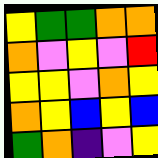[["yellow", "green", "green", "orange", "orange"], ["orange", "violet", "yellow", "violet", "red"], ["yellow", "yellow", "violet", "orange", "yellow"], ["orange", "yellow", "blue", "yellow", "blue"], ["green", "orange", "indigo", "violet", "yellow"]]